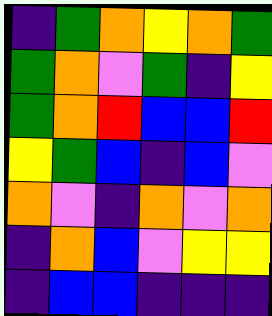[["indigo", "green", "orange", "yellow", "orange", "green"], ["green", "orange", "violet", "green", "indigo", "yellow"], ["green", "orange", "red", "blue", "blue", "red"], ["yellow", "green", "blue", "indigo", "blue", "violet"], ["orange", "violet", "indigo", "orange", "violet", "orange"], ["indigo", "orange", "blue", "violet", "yellow", "yellow"], ["indigo", "blue", "blue", "indigo", "indigo", "indigo"]]